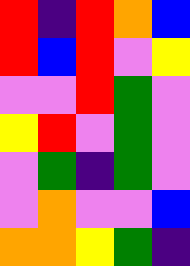[["red", "indigo", "red", "orange", "blue"], ["red", "blue", "red", "violet", "yellow"], ["violet", "violet", "red", "green", "violet"], ["yellow", "red", "violet", "green", "violet"], ["violet", "green", "indigo", "green", "violet"], ["violet", "orange", "violet", "violet", "blue"], ["orange", "orange", "yellow", "green", "indigo"]]